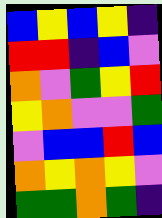[["blue", "yellow", "blue", "yellow", "indigo"], ["red", "red", "indigo", "blue", "violet"], ["orange", "violet", "green", "yellow", "red"], ["yellow", "orange", "violet", "violet", "green"], ["violet", "blue", "blue", "red", "blue"], ["orange", "yellow", "orange", "yellow", "violet"], ["green", "green", "orange", "green", "indigo"]]